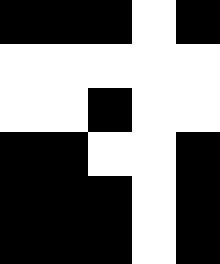[["black", "black", "black", "white", "black"], ["white", "white", "white", "white", "white"], ["white", "white", "black", "white", "white"], ["black", "black", "white", "white", "black"], ["black", "black", "black", "white", "black"], ["black", "black", "black", "white", "black"]]